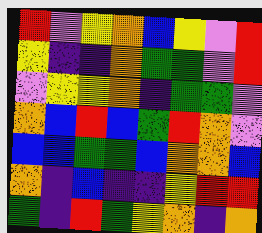[["red", "violet", "yellow", "orange", "blue", "yellow", "violet", "red"], ["yellow", "indigo", "indigo", "orange", "green", "green", "violet", "red"], ["violet", "yellow", "yellow", "orange", "indigo", "green", "green", "violet"], ["orange", "blue", "red", "blue", "green", "red", "orange", "violet"], ["blue", "blue", "green", "green", "blue", "orange", "orange", "blue"], ["orange", "indigo", "blue", "indigo", "indigo", "yellow", "red", "red"], ["green", "indigo", "red", "green", "yellow", "orange", "indigo", "orange"]]